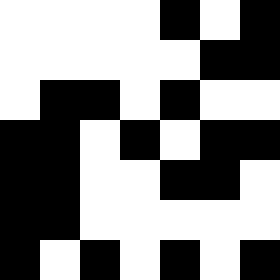[["white", "white", "white", "white", "black", "white", "black"], ["white", "white", "white", "white", "white", "black", "black"], ["white", "black", "black", "white", "black", "white", "white"], ["black", "black", "white", "black", "white", "black", "black"], ["black", "black", "white", "white", "black", "black", "white"], ["black", "black", "white", "white", "white", "white", "white"], ["black", "white", "black", "white", "black", "white", "black"]]